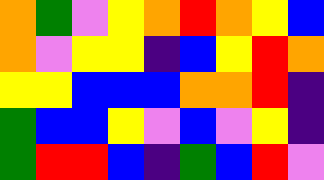[["orange", "green", "violet", "yellow", "orange", "red", "orange", "yellow", "blue"], ["orange", "violet", "yellow", "yellow", "indigo", "blue", "yellow", "red", "orange"], ["yellow", "yellow", "blue", "blue", "blue", "orange", "orange", "red", "indigo"], ["green", "blue", "blue", "yellow", "violet", "blue", "violet", "yellow", "indigo"], ["green", "red", "red", "blue", "indigo", "green", "blue", "red", "violet"]]